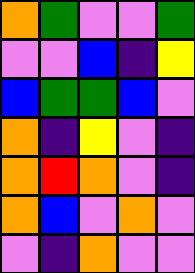[["orange", "green", "violet", "violet", "green"], ["violet", "violet", "blue", "indigo", "yellow"], ["blue", "green", "green", "blue", "violet"], ["orange", "indigo", "yellow", "violet", "indigo"], ["orange", "red", "orange", "violet", "indigo"], ["orange", "blue", "violet", "orange", "violet"], ["violet", "indigo", "orange", "violet", "violet"]]